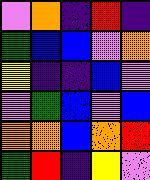[["violet", "orange", "indigo", "red", "indigo"], ["green", "blue", "blue", "violet", "orange"], ["yellow", "indigo", "indigo", "blue", "violet"], ["violet", "green", "blue", "violet", "blue"], ["orange", "orange", "blue", "orange", "red"], ["green", "red", "indigo", "yellow", "violet"]]